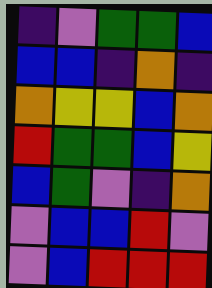[["indigo", "violet", "green", "green", "blue"], ["blue", "blue", "indigo", "orange", "indigo"], ["orange", "yellow", "yellow", "blue", "orange"], ["red", "green", "green", "blue", "yellow"], ["blue", "green", "violet", "indigo", "orange"], ["violet", "blue", "blue", "red", "violet"], ["violet", "blue", "red", "red", "red"]]